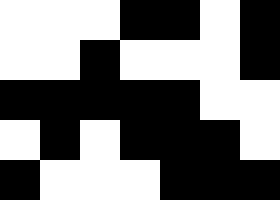[["white", "white", "white", "black", "black", "white", "black"], ["white", "white", "black", "white", "white", "white", "black"], ["black", "black", "black", "black", "black", "white", "white"], ["white", "black", "white", "black", "black", "black", "white"], ["black", "white", "white", "white", "black", "black", "black"]]